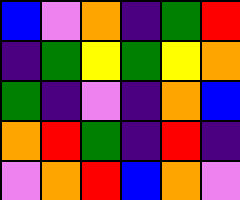[["blue", "violet", "orange", "indigo", "green", "red"], ["indigo", "green", "yellow", "green", "yellow", "orange"], ["green", "indigo", "violet", "indigo", "orange", "blue"], ["orange", "red", "green", "indigo", "red", "indigo"], ["violet", "orange", "red", "blue", "orange", "violet"]]